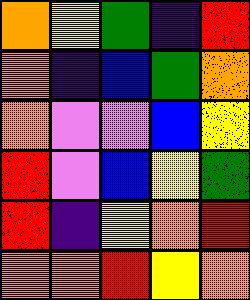[["orange", "yellow", "green", "indigo", "red"], ["orange", "indigo", "blue", "green", "orange"], ["orange", "violet", "violet", "blue", "yellow"], ["red", "violet", "blue", "yellow", "green"], ["red", "indigo", "yellow", "orange", "red"], ["orange", "orange", "red", "yellow", "orange"]]